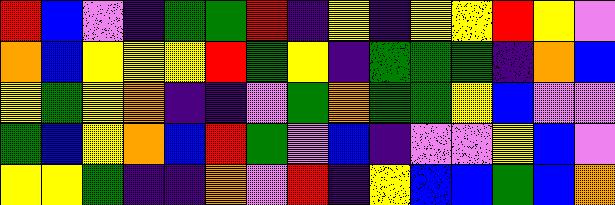[["red", "blue", "violet", "indigo", "green", "green", "red", "indigo", "yellow", "indigo", "yellow", "yellow", "red", "yellow", "violet"], ["orange", "blue", "yellow", "yellow", "yellow", "red", "green", "yellow", "indigo", "green", "green", "green", "indigo", "orange", "blue"], ["yellow", "green", "yellow", "orange", "indigo", "indigo", "violet", "green", "orange", "green", "green", "yellow", "blue", "violet", "violet"], ["green", "blue", "yellow", "orange", "blue", "red", "green", "violet", "blue", "indigo", "violet", "violet", "yellow", "blue", "violet"], ["yellow", "yellow", "green", "indigo", "indigo", "orange", "violet", "red", "indigo", "yellow", "blue", "blue", "green", "blue", "orange"]]